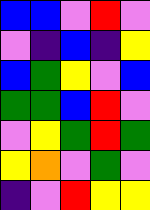[["blue", "blue", "violet", "red", "violet"], ["violet", "indigo", "blue", "indigo", "yellow"], ["blue", "green", "yellow", "violet", "blue"], ["green", "green", "blue", "red", "violet"], ["violet", "yellow", "green", "red", "green"], ["yellow", "orange", "violet", "green", "violet"], ["indigo", "violet", "red", "yellow", "yellow"]]